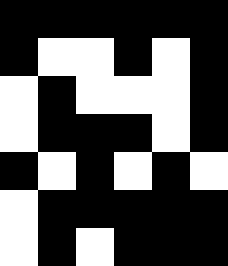[["black", "black", "black", "black", "black", "black"], ["black", "white", "white", "black", "white", "black"], ["white", "black", "white", "white", "white", "black"], ["white", "black", "black", "black", "white", "black"], ["black", "white", "black", "white", "black", "white"], ["white", "black", "black", "black", "black", "black"], ["white", "black", "white", "black", "black", "black"]]